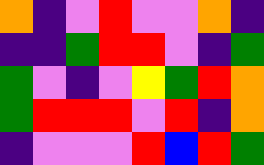[["orange", "indigo", "violet", "red", "violet", "violet", "orange", "indigo"], ["indigo", "indigo", "green", "red", "red", "violet", "indigo", "green"], ["green", "violet", "indigo", "violet", "yellow", "green", "red", "orange"], ["green", "red", "red", "red", "violet", "red", "indigo", "orange"], ["indigo", "violet", "violet", "violet", "red", "blue", "red", "green"]]